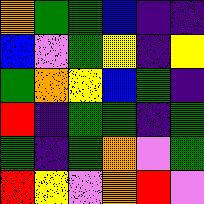[["orange", "green", "green", "blue", "indigo", "indigo"], ["blue", "violet", "green", "yellow", "indigo", "yellow"], ["green", "orange", "yellow", "blue", "green", "indigo"], ["red", "indigo", "green", "green", "indigo", "green"], ["green", "indigo", "green", "orange", "violet", "green"], ["red", "yellow", "violet", "orange", "red", "violet"]]